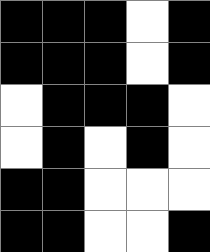[["black", "black", "black", "white", "black"], ["black", "black", "black", "white", "black"], ["white", "black", "black", "black", "white"], ["white", "black", "white", "black", "white"], ["black", "black", "white", "white", "white"], ["black", "black", "white", "white", "black"]]